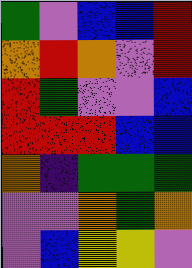[["green", "violet", "blue", "blue", "red"], ["orange", "red", "orange", "violet", "red"], ["red", "green", "violet", "violet", "blue"], ["red", "red", "red", "blue", "blue"], ["orange", "indigo", "green", "green", "green"], ["violet", "violet", "orange", "green", "orange"], ["violet", "blue", "yellow", "yellow", "violet"]]